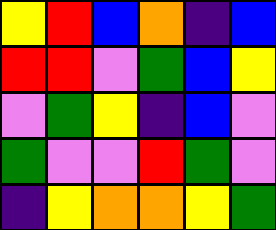[["yellow", "red", "blue", "orange", "indigo", "blue"], ["red", "red", "violet", "green", "blue", "yellow"], ["violet", "green", "yellow", "indigo", "blue", "violet"], ["green", "violet", "violet", "red", "green", "violet"], ["indigo", "yellow", "orange", "orange", "yellow", "green"]]